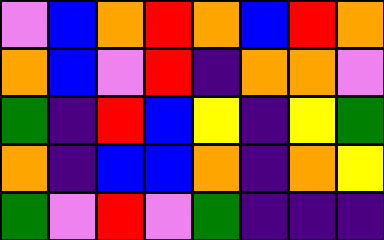[["violet", "blue", "orange", "red", "orange", "blue", "red", "orange"], ["orange", "blue", "violet", "red", "indigo", "orange", "orange", "violet"], ["green", "indigo", "red", "blue", "yellow", "indigo", "yellow", "green"], ["orange", "indigo", "blue", "blue", "orange", "indigo", "orange", "yellow"], ["green", "violet", "red", "violet", "green", "indigo", "indigo", "indigo"]]